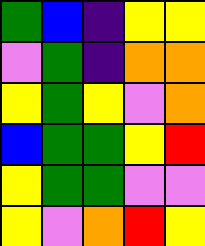[["green", "blue", "indigo", "yellow", "yellow"], ["violet", "green", "indigo", "orange", "orange"], ["yellow", "green", "yellow", "violet", "orange"], ["blue", "green", "green", "yellow", "red"], ["yellow", "green", "green", "violet", "violet"], ["yellow", "violet", "orange", "red", "yellow"]]